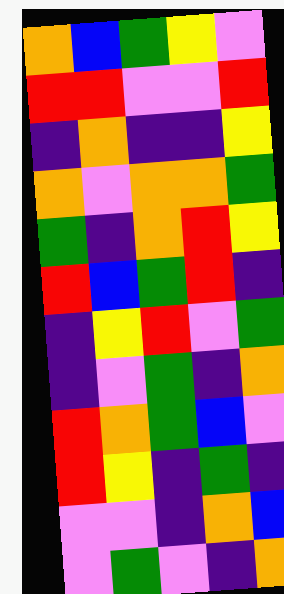[["orange", "blue", "green", "yellow", "violet"], ["red", "red", "violet", "violet", "red"], ["indigo", "orange", "indigo", "indigo", "yellow"], ["orange", "violet", "orange", "orange", "green"], ["green", "indigo", "orange", "red", "yellow"], ["red", "blue", "green", "red", "indigo"], ["indigo", "yellow", "red", "violet", "green"], ["indigo", "violet", "green", "indigo", "orange"], ["red", "orange", "green", "blue", "violet"], ["red", "yellow", "indigo", "green", "indigo"], ["violet", "violet", "indigo", "orange", "blue"], ["violet", "green", "violet", "indigo", "orange"]]